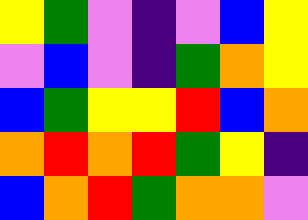[["yellow", "green", "violet", "indigo", "violet", "blue", "yellow"], ["violet", "blue", "violet", "indigo", "green", "orange", "yellow"], ["blue", "green", "yellow", "yellow", "red", "blue", "orange"], ["orange", "red", "orange", "red", "green", "yellow", "indigo"], ["blue", "orange", "red", "green", "orange", "orange", "violet"]]